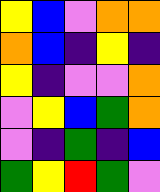[["yellow", "blue", "violet", "orange", "orange"], ["orange", "blue", "indigo", "yellow", "indigo"], ["yellow", "indigo", "violet", "violet", "orange"], ["violet", "yellow", "blue", "green", "orange"], ["violet", "indigo", "green", "indigo", "blue"], ["green", "yellow", "red", "green", "violet"]]